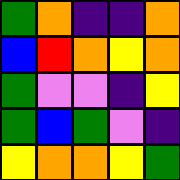[["green", "orange", "indigo", "indigo", "orange"], ["blue", "red", "orange", "yellow", "orange"], ["green", "violet", "violet", "indigo", "yellow"], ["green", "blue", "green", "violet", "indigo"], ["yellow", "orange", "orange", "yellow", "green"]]